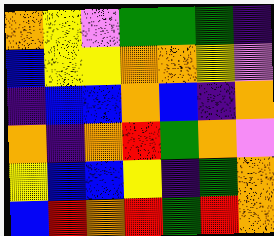[["orange", "yellow", "violet", "green", "green", "green", "indigo"], ["blue", "yellow", "yellow", "orange", "orange", "yellow", "violet"], ["indigo", "blue", "blue", "orange", "blue", "indigo", "orange"], ["orange", "indigo", "orange", "red", "green", "orange", "violet"], ["yellow", "blue", "blue", "yellow", "indigo", "green", "orange"], ["blue", "red", "orange", "red", "green", "red", "orange"]]